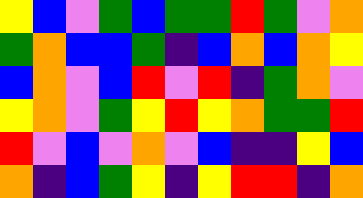[["yellow", "blue", "violet", "green", "blue", "green", "green", "red", "green", "violet", "orange"], ["green", "orange", "blue", "blue", "green", "indigo", "blue", "orange", "blue", "orange", "yellow"], ["blue", "orange", "violet", "blue", "red", "violet", "red", "indigo", "green", "orange", "violet"], ["yellow", "orange", "violet", "green", "yellow", "red", "yellow", "orange", "green", "green", "red"], ["red", "violet", "blue", "violet", "orange", "violet", "blue", "indigo", "indigo", "yellow", "blue"], ["orange", "indigo", "blue", "green", "yellow", "indigo", "yellow", "red", "red", "indigo", "orange"]]